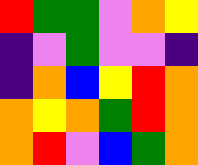[["red", "green", "green", "violet", "orange", "yellow"], ["indigo", "violet", "green", "violet", "violet", "indigo"], ["indigo", "orange", "blue", "yellow", "red", "orange"], ["orange", "yellow", "orange", "green", "red", "orange"], ["orange", "red", "violet", "blue", "green", "orange"]]